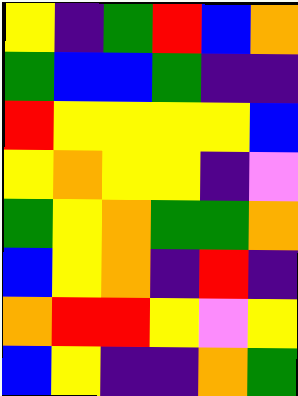[["yellow", "indigo", "green", "red", "blue", "orange"], ["green", "blue", "blue", "green", "indigo", "indigo"], ["red", "yellow", "yellow", "yellow", "yellow", "blue"], ["yellow", "orange", "yellow", "yellow", "indigo", "violet"], ["green", "yellow", "orange", "green", "green", "orange"], ["blue", "yellow", "orange", "indigo", "red", "indigo"], ["orange", "red", "red", "yellow", "violet", "yellow"], ["blue", "yellow", "indigo", "indigo", "orange", "green"]]